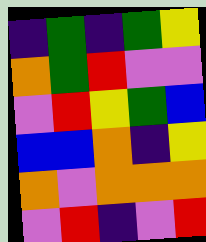[["indigo", "green", "indigo", "green", "yellow"], ["orange", "green", "red", "violet", "violet"], ["violet", "red", "yellow", "green", "blue"], ["blue", "blue", "orange", "indigo", "yellow"], ["orange", "violet", "orange", "orange", "orange"], ["violet", "red", "indigo", "violet", "red"]]